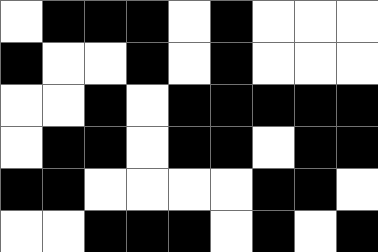[["white", "black", "black", "black", "white", "black", "white", "white", "white"], ["black", "white", "white", "black", "white", "black", "white", "white", "white"], ["white", "white", "black", "white", "black", "black", "black", "black", "black"], ["white", "black", "black", "white", "black", "black", "white", "black", "black"], ["black", "black", "white", "white", "white", "white", "black", "black", "white"], ["white", "white", "black", "black", "black", "white", "black", "white", "black"]]